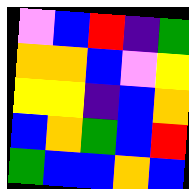[["violet", "blue", "red", "indigo", "green"], ["orange", "orange", "blue", "violet", "yellow"], ["yellow", "yellow", "indigo", "blue", "orange"], ["blue", "orange", "green", "blue", "red"], ["green", "blue", "blue", "orange", "blue"]]